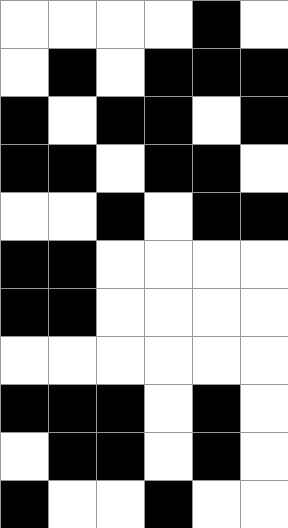[["white", "white", "white", "white", "black", "white"], ["white", "black", "white", "black", "black", "black"], ["black", "white", "black", "black", "white", "black"], ["black", "black", "white", "black", "black", "white"], ["white", "white", "black", "white", "black", "black"], ["black", "black", "white", "white", "white", "white"], ["black", "black", "white", "white", "white", "white"], ["white", "white", "white", "white", "white", "white"], ["black", "black", "black", "white", "black", "white"], ["white", "black", "black", "white", "black", "white"], ["black", "white", "white", "black", "white", "white"]]